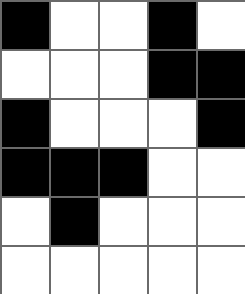[["black", "white", "white", "black", "white"], ["white", "white", "white", "black", "black"], ["black", "white", "white", "white", "black"], ["black", "black", "black", "white", "white"], ["white", "black", "white", "white", "white"], ["white", "white", "white", "white", "white"]]